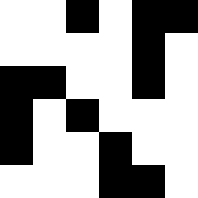[["white", "white", "black", "white", "black", "black"], ["white", "white", "white", "white", "black", "white"], ["black", "black", "white", "white", "black", "white"], ["black", "white", "black", "white", "white", "white"], ["black", "white", "white", "black", "white", "white"], ["white", "white", "white", "black", "black", "white"]]